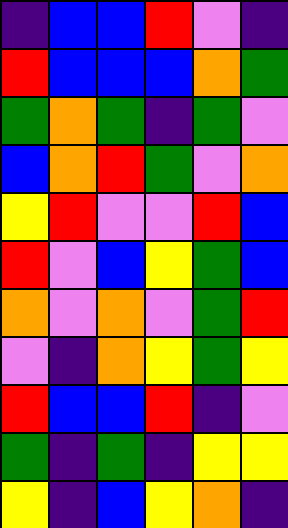[["indigo", "blue", "blue", "red", "violet", "indigo"], ["red", "blue", "blue", "blue", "orange", "green"], ["green", "orange", "green", "indigo", "green", "violet"], ["blue", "orange", "red", "green", "violet", "orange"], ["yellow", "red", "violet", "violet", "red", "blue"], ["red", "violet", "blue", "yellow", "green", "blue"], ["orange", "violet", "orange", "violet", "green", "red"], ["violet", "indigo", "orange", "yellow", "green", "yellow"], ["red", "blue", "blue", "red", "indigo", "violet"], ["green", "indigo", "green", "indigo", "yellow", "yellow"], ["yellow", "indigo", "blue", "yellow", "orange", "indigo"]]